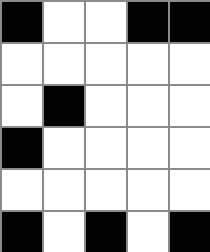[["black", "white", "white", "black", "black"], ["white", "white", "white", "white", "white"], ["white", "black", "white", "white", "white"], ["black", "white", "white", "white", "white"], ["white", "white", "white", "white", "white"], ["black", "white", "black", "white", "black"]]